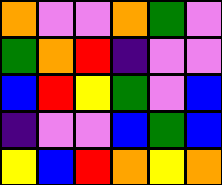[["orange", "violet", "violet", "orange", "green", "violet"], ["green", "orange", "red", "indigo", "violet", "violet"], ["blue", "red", "yellow", "green", "violet", "blue"], ["indigo", "violet", "violet", "blue", "green", "blue"], ["yellow", "blue", "red", "orange", "yellow", "orange"]]